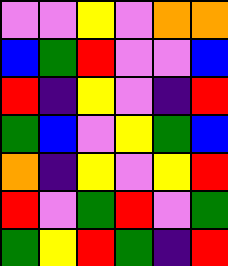[["violet", "violet", "yellow", "violet", "orange", "orange"], ["blue", "green", "red", "violet", "violet", "blue"], ["red", "indigo", "yellow", "violet", "indigo", "red"], ["green", "blue", "violet", "yellow", "green", "blue"], ["orange", "indigo", "yellow", "violet", "yellow", "red"], ["red", "violet", "green", "red", "violet", "green"], ["green", "yellow", "red", "green", "indigo", "red"]]